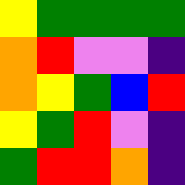[["yellow", "green", "green", "green", "green"], ["orange", "red", "violet", "violet", "indigo"], ["orange", "yellow", "green", "blue", "red"], ["yellow", "green", "red", "violet", "indigo"], ["green", "red", "red", "orange", "indigo"]]